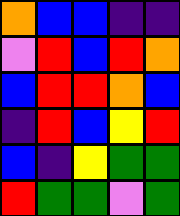[["orange", "blue", "blue", "indigo", "indigo"], ["violet", "red", "blue", "red", "orange"], ["blue", "red", "red", "orange", "blue"], ["indigo", "red", "blue", "yellow", "red"], ["blue", "indigo", "yellow", "green", "green"], ["red", "green", "green", "violet", "green"]]